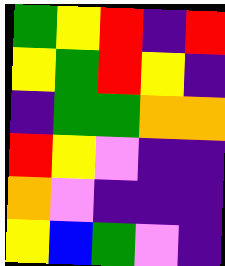[["green", "yellow", "red", "indigo", "red"], ["yellow", "green", "red", "yellow", "indigo"], ["indigo", "green", "green", "orange", "orange"], ["red", "yellow", "violet", "indigo", "indigo"], ["orange", "violet", "indigo", "indigo", "indigo"], ["yellow", "blue", "green", "violet", "indigo"]]